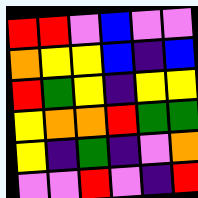[["red", "red", "violet", "blue", "violet", "violet"], ["orange", "yellow", "yellow", "blue", "indigo", "blue"], ["red", "green", "yellow", "indigo", "yellow", "yellow"], ["yellow", "orange", "orange", "red", "green", "green"], ["yellow", "indigo", "green", "indigo", "violet", "orange"], ["violet", "violet", "red", "violet", "indigo", "red"]]